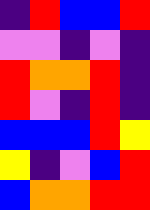[["indigo", "red", "blue", "blue", "red"], ["violet", "violet", "indigo", "violet", "indigo"], ["red", "orange", "orange", "red", "indigo"], ["red", "violet", "indigo", "red", "indigo"], ["blue", "blue", "blue", "red", "yellow"], ["yellow", "indigo", "violet", "blue", "red"], ["blue", "orange", "orange", "red", "red"]]